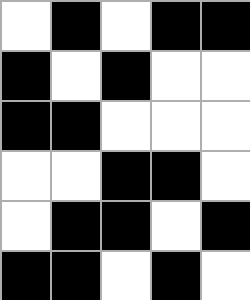[["white", "black", "white", "black", "black"], ["black", "white", "black", "white", "white"], ["black", "black", "white", "white", "white"], ["white", "white", "black", "black", "white"], ["white", "black", "black", "white", "black"], ["black", "black", "white", "black", "white"]]